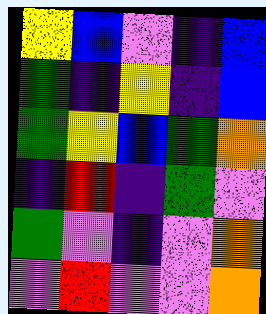[["yellow", "blue", "violet", "indigo", "blue"], ["green", "indigo", "yellow", "indigo", "blue"], ["green", "yellow", "blue", "green", "orange"], ["indigo", "red", "indigo", "green", "violet"], ["green", "violet", "indigo", "violet", "orange"], ["violet", "red", "violet", "violet", "orange"]]